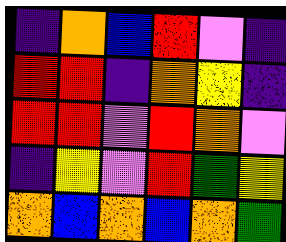[["indigo", "orange", "blue", "red", "violet", "indigo"], ["red", "red", "indigo", "orange", "yellow", "indigo"], ["red", "red", "violet", "red", "orange", "violet"], ["indigo", "yellow", "violet", "red", "green", "yellow"], ["orange", "blue", "orange", "blue", "orange", "green"]]